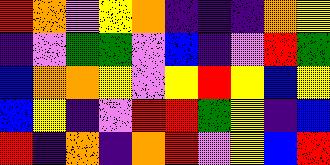[["red", "orange", "violet", "yellow", "orange", "indigo", "indigo", "indigo", "orange", "yellow"], ["indigo", "violet", "green", "green", "violet", "blue", "indigo", "violet", "red", "green"], ["blue", "orange", "orange", "yellow", "violet", "yellow", "red", "yellow", "blue", "yellow"], ["blue", "yellow", "indigo", "violet", "red", "red", "green", "yellow", "indigo", "blue"], ["red", "indigo", "orange", "indigo", "orange", "red", "violet", "yellow", "blue", "red"]]